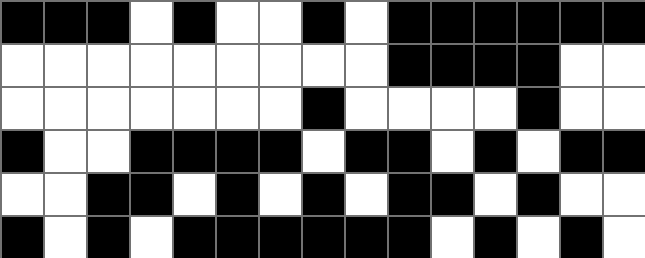[["black", "black", "black", "white", "black", "white", "white", "black", "white", "black", "black", "black", "black", "black", "black"], ["white", "white", "white", "white", "white", "white", "white", "white", "white", "black", "black", "black", "black", "white", "white"], ["white", "white", "white", "white", "white", "white", "white", "black", "white", "white", "white", "white", "black", "white", "white"], ["black", "white", "white", "black", "black", "black", "black", "white", "black", "black", "white", "black", "white", "black", "black"], ["white", "white", "black", "black", "white", "black", "white", "black", "white", "black", "black", "white", "black", "white", "white"], ["black", "white", "black", "white", "black", "black", "black", "black", "black", "black", "white", "black", "white", "black", "white"]]